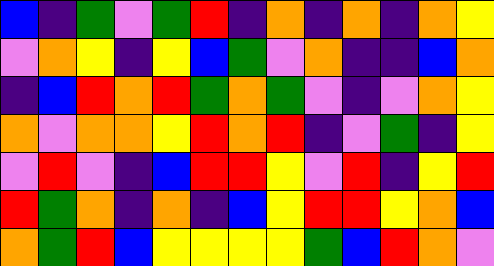[["blue", "indigo", "green", "violet", "green", "red", "indigo", "orange", "indigo", "orange", "indigo", "orange", "yellow"], ["violet", "orange", "yellow", "indigo", "yellow", "blue", "green", "violet", "orange", "indigo", "indigo", "blue", "orange"], ["indigo", "blue", "red", "orange", "red", "green", "orange", "green", "violet", "indigo", "violet", "orange", "yellow"], ["orange", "violet", "orange", "orange", "yellow", "red", "orange", "red", "indigo", "violet", "green", "indigo", "yellow"], ["violet", "red", "violet", "indigo", "blue", "red", "red", "yellow", "violet", "red", "indigo", "yellow", "red"], ["red", "green", "orange", "indigo", "orange", "indigo", "blue", "yellow", "red", "red", "yellow", "orange", "blue"], ["orange", "green", "red", "blue", "yellow", "yellow", "yellow", "yellow", "green", "blue", "red", "orange", "violet"]]